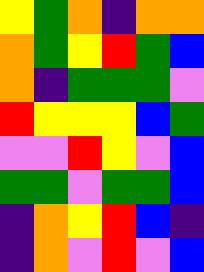[["yellow", "green", "orange", "indigo", "orange", "orange"], ["orange", "green", "yellow", "red", "green", "blue"], ["orange", "indigo", "green", "green", "green", "violet"], ["red", "yellow", "yellow", "yellow", "blue", "green"], ["violet", "violet", "red", "yellow", "violet", "blue"], ["green", "green", "violet", "green", "green", "blue"], ["indigo", "orange", "yellow", "red", "blue", "indigo"], ["indigo", "orange", "violet", "red", "violet", "blue"]]